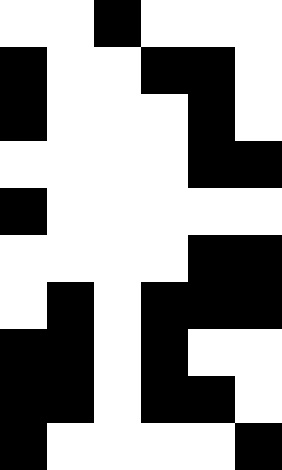[["white", "white", "black", "white", "white", "white"], ["black", "white", "white", "black", "black", "white"], ["black", "white", "white", "white", "black", "white"], ["white", "white", "white", "white", "black", "black"], ["black", "white", "white", "white", "white", "white"], ["white", "white", "white", "white", "black", "black"], ["white", "black", "white", "black", "black", "black"], ["black", "black", "white", "black", "white", "white"], ["black", "black", "white", "black", "black", "white"], ["black", "white", "white", "white", "white", "black"]]